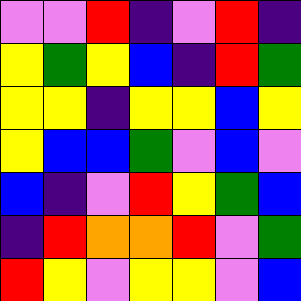[["violet", "violet", "red", "indigo", "violet", "red", "indigo"], ["yellow", "green", "yellow", "blue", "indigo", "red", "green"], ["yellow", "yellow", "indigo", "yellow", "yellow", "blue", "yellow"], ["yellow", "blue", "blue", "green", "violet", "blue", "violet"], ["blue", "indigo", "violet", "red", "yellow", "green", "blue"], ["indigo", "red", "orange", "orange", "red", "violet", "green"], ["red", "yellow", "violet", "yellow", "yellow", "violet", "blue"]]